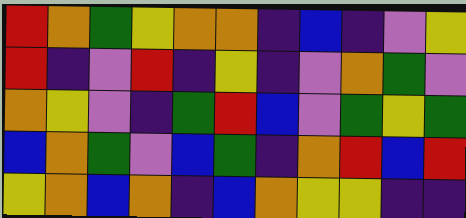[["red", "orange", "green", "yellow", "orange", "orange", "indigo", "blue", "indigo", "violet", "yellow"], ["red", "indigo", "violet", "red", "indigo", "yellow", "indigo", "violet", "orange", "green", "violet"], ["orange", "yellow", "violet", "indigo", "green", "red", "blue", "violet", "green", "yellow", "green"], ["blue", "orange", "green", "violet", "blue", "green", "indigo", "orange", "red", "blue", "red"], ["yellow", "orange", "blue", "orange", "indigo", "blue", "orange", "yellow", "yellow", "indigo", "indigo"]]